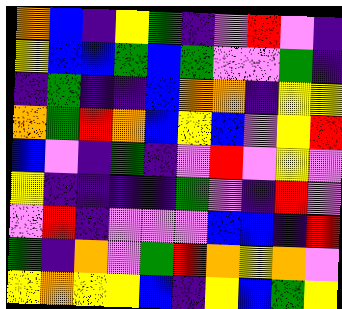[["orange", "blue", "indigo", "yellow", "green", "indigo", "violet", "red", "violet", "indigo"], ["yellow", "blue", "blue", "green", "blue", "green", "violet", "violet", "green", "indigo"], ["indigo", "green", "indigo", "indigo", "blue", "orange", "orange", "indigo", "yellow", "yellow"], ["orange", "green", "red", "orange", "blue", "yellow", "blue", "violet", "yellow", "red"], ["blue", "violet", "indigo", "green", "indigo", "violet", "red", "violet", "yellow", "violet"], ["yellow", "indigo", "indigo", "indigo", "indigo", "green", "violet", "indigo", "red", "violet"], ["violet", "red", "indigo", "violet", "violet", "violet", "blue", "blue", "indigo", "red"], ["green", "indigo", "orange", "violet", "green", "red", "orange", "yellow", "orange", "violet"], ["yellow", "orange", "yellow", "yellow", "blue", "indigo", "yellow", "blue", "green", "yellow"]]